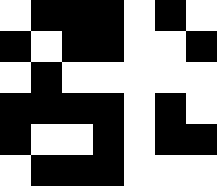[["white", "black", "black", "black", "white", "black", "white"], ["black", "white", "black", "black", "white", "white", "black"], ["white", "black", "white", "white", "white", "white", "white"], ["black", "black", "black", "black", "white", "black", "white"], ["black", "white", "white", "black", "white", "black", "black"], ["white", "black", "black", "black", "white", "white", "white"]]